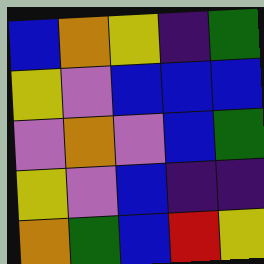[["blue", "orange", "yellow", "indigo", "green"], ["yellow", "violet", "blue", "blue", "blue"], ["violet", "orange", "violet", "blue", "green"], ["yellow", "violet", "blue", "indigo", "indigo"], ["orange", "green", "blue", "red", "yellow"]]